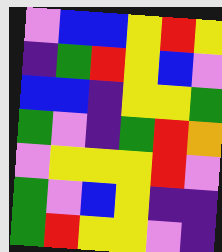[["violet", "blue", "blue", "yellow", "red", "yellow"], ["indigo", "green", "red", "yellow", "blue", "violet"], ["blue", "blue", "indigo", "yellow", "yellow", "green"], ["green", "violet", "indigo", "green", "red", "orange"], ["violet", "yellow", "yellow", "yellow", "red", "violet"], ["green", "violet", "blue", "yellow", "indigo", "indigo"], ["green", "red", "yellow", "yellow", "violet", "indigo"]]